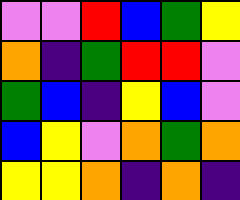[["violet", "violet", "red", "blue", "green", "yellow"], ["orange", "indigo", "green", "red", "red", "violet"], ["green", "blue", "indigo", "yellow", "blue", "violet"], ["blue", "yellow", "violet", "orange", "green", "orange"], ["yellow", "yellow", "orange", "indigo", "orange", "indigo"]]